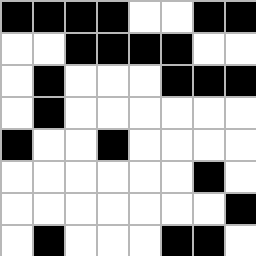[["black", "black", "black", "black", "white", "white", "black", "black"], ["white", "white", "black", "black", "black", "black", "white", "white"], ["white", "black", "white", "white", "white", "black", "black", "black"], ["white", "black", "white", "white", "white", "white", "white", "white"], ["black", "white", "white", "black", "white", "white", "white", "white"], ["white", "white", "white", "white", "white", "white", "black", "white"], ["white", "white", "white", "white", "white", "white", "white", "black"], ["white", "black", "white", "white", "white", "black", "black", "white"]]